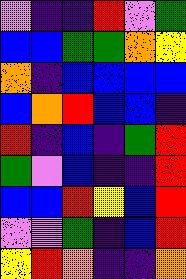[["violet", "indigo", "indigo", "red", "violet", "green"], ["blue", "blue", "green", "green", "orange", "yellow"], ["orange", "indigo", "blue", "blue", "blue", "blue"], ["blue", "orange", "red", "blue", "blue", "indigo"], ["red", "indigo", "blue", "indigo", "green", "red"], ["green", "violet", "blue", "indigo", "indigo", "red"], ["blue", "blue", "red", "yellow", "blue", "red"], ["violet", "violet", "green", "indigo", "blue", "red"], ["yellow", "red", "orange", "indigo", "indigo", "orange"]]